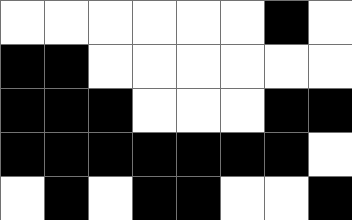[["white", "white", "white", "white", "white", "white", "black", "white"], ["black", "black", "white", "white", "white", "white", "white", "white"], ["black", "black", "black", "white", "white", "white", "black", "black"], ["black", "black", "black", "black", "black", "black", "black", "white"], ["white", "black", "white", "black", "black", "white", "white", "black"]]